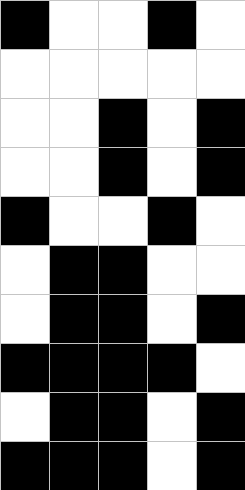[["black", "white", "white", "black", "white"], ["white", "white", "white", "white", "white"], ["white", "white", "black", "white", "black"], ["white", "white", "black", "white", "black"], ["black", "white", "white", "black", "white"], ["white", "black", "black", "white", "white"], ["white", "black", "black", "white", "black"], ["black", "black", "black", "black", "white"], ["white", "black", "black", "white", "black"], ["black", "black", "black", "white", "black"]]